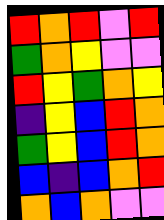[["red", "orange", "red", "violet", "red"], ["green", "orange", "yellow", "violet", "violet"], ["red", "yellow", "green", "orange", "yellow"], ["indigo", "yellow", "blue", "red", "orange"], ["green", "yellow", "blue", "red", "orange"], ["blue", "indigo", "blue", "orange", "red"], ["orange", "blue", "orange", "violet", "violet"]]